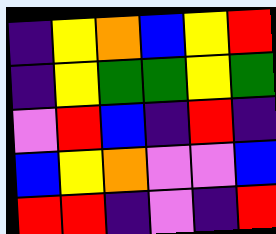[["indigo", "yellow", "orange", "blue", "yellow", "red"], ["indigo", "yellow", "green", "green", "yellow", "green"], ["violet", "red", "blue", "indigo", "red", "indigo"], ["blue", "yellow", "orange", "violet", "violet", "blue"], ["red", "red", "indigo", "violet", "indigo", "red"]]